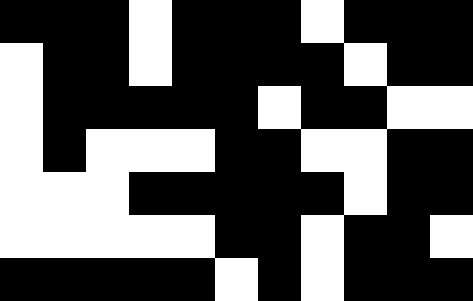[["black", "black", "black", "white", "black", "black", "black", "white", "black", "black", "black"], ["white", "black", "black", "white", "black", "black", "black", "black", "white", "black", "black"], ["white", "black", "black", "black", "black", "black", "white", "black", "black", "white", "white"], ["white", "black", "white", "white", "white", "black", "black", "white", "white", "black", "black"], ["white", "white", "white", "black", "black", "black", "black", "black", "white", "black", "black"], ["white", "white", "white", "white", "white", "black", "black", "white", "black", "black", "white"], ["black", "black", "black", "black", "black", "white", "black", "white", "black", "black", "black"]]